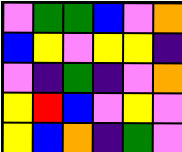[["violet", "green", "green", "blue", "violet", "orange"], ["blue", "yellow", "violet", "yellow", "yellow", "indigo"], ["violet", "indigo", "green", "indigo", "violet", "orange"], ["yellow", "red", "blue", "violet", "yellow", "violet"], ["yellow", "blue", "orange", "indigo", "green", "violet"]]